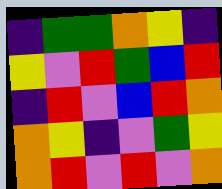[["indigo", "green", "green", "orange", "yellow", "indigo"], ["yellow", "violet", "red", "green", "blue", "red"], ["indigo", "red", "violet", "blue", "red", "orange"], ["orange", "yellow", "indigo", "violet", "green", "yellow"], ["orange", "red", "violet", "red", "violet", "orange"]]